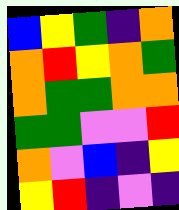[["blue", "yellow", "green", "indigo", "orange"], ["orange", "red", "yellow", "orange", "green"], ["orange", "green", "green", "orange", "orange"], ["green", "green", "violet", "violet", "red"], ["orange", "violet", "blue", "indigo", "yellow"], ["yellow", "red", "indigo", "violet", "indigo"]]